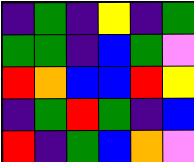[["indigo", "green", "indigo", "yellow", "indigo", "green"], ["green", "green", "indigo", "blue", "green", "violet"], ["red", "orange", "blue", "blue", "red", "yellow"], ["indigo", "green", "red", "green", "indigo", "blue"], ["red", "indigo", "green", "blue", "orange", "violet"]]